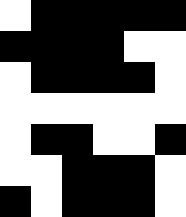[["white", "black", "black", "black", "black", "black"], ["black", "black", "black", "black", "white", "white"], ["white", "black", "black", "black", "black", "white"], ["white", "white", "white", "white", "white", "white"], ["white", "black", "black", "white", "white", "black"], ["white", "white", "black", "black", "black", "white"], ["black", "white", "black", "black", "black", "white"]]